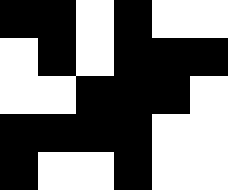[["black", "black", "white", "black", "white", "white"], ["white", "black", "white", "black", "black", "black"], ["white", "white", "black", "black", "black", "white"], ["black", "black", "black", "black", "white", "white"], ["black", "white", "white", "black", "white", "white"]]